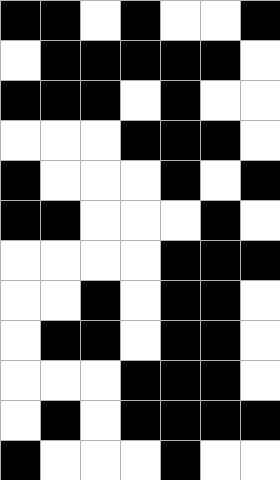[["black", "black", "white", "black", "white", "white", "black"], ["white", "black", "black", "black", "black", "black", "white"], ["black", "black", "black", "white", "black", "white", "white"], ["white", "white", "white", "black", "black", "black", "white"], ["black", "white", "white", "white", "black", "white", "black"], ["black", "black", "white", "white", "white", "black", "white"], ["white", "white", "white", "white", "black", "black", "black"], ["white", "white", "black", "white", "black", "black", "white"], ["white", "black", "black", "white", "black", "black", "white"], ["white", "white", "white", "black", "black", "black", "white"], ["white", "black", "white", "black", "black", "black", "black"], ["black", "white", "white", "white", "black", "white", "white"]]